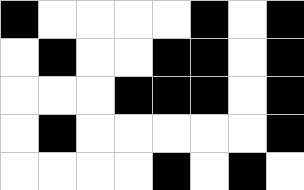[["black", "white", "white", "white", "white", "black", "white", "black"], ["white", "black", "white", "white", "black", "black", "white", "black"], ["white", "white", "white", "black", "black", "black", "white", "black"], ["white", "black", "white", "white", "white", "white", "white", "black"], ["white", "white", "white", "white", "black", "white", "black", "white"]]